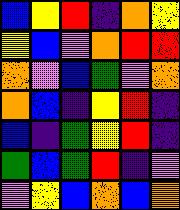[["blue", "yellow", "red", "indigo", "orange", "yellow"], ["yellow", "blue", "violet", "orange", "red", "red"], ["orange", "violet", "blue", "green", "violet", "orange"], ["orange", "blue", "indigo", "yellow", "red", "indigo"], ["blue", "indigo", "green", "yellow", "red", "indigo"], ["green", "blue", "green", "red", "indigo", "violet"], ["violet", "yellow", "blue", "orange", "blue", "orange"]]